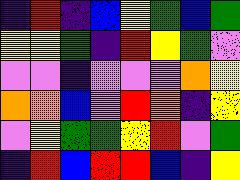[["indigo", "red", "indigo", "blue", "yellow", "green", "blue", "green"], ["yellow", "yellow", "green", "indigo", "red", "yellow", "green", "violet"], ["violet", "violet", "indigo", "violet", "violet", "violet", "orange", "yellow"], ["orange", "orange", "blue", "violet", "red", "orange", "indigo", "yellow"], ["violet", "yellow", "green", "green", "yellow", "red", "violet", "green"], ["indigo", "red", "blue", "red", "red", "blue", "indigo", "yellow"]]